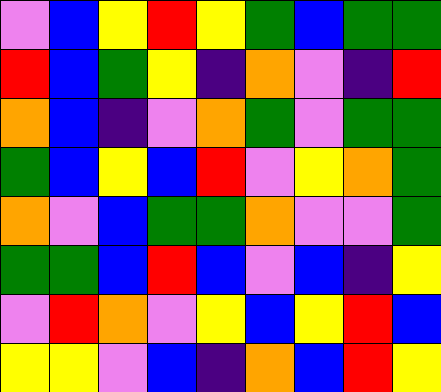[["violet", "blue", "yellow", "red", "yellow", "green", "blue", "green", "green"], ["red", "blue", "green", "yellow", "indigo", "orange", "violet", "indigo", "red"], ["orange", "blue", "indigo", "violet", "orange", "green", "violet", "green", "green"], ["green", "blue", "yellow", "blue", "red", "violet", "yellow", "orange", "green"], ["orange", "violet", "blue", "green", "green", "orange", "violet", "violet", "green"], ["green", "green", "blue", "red", "blue", "violet", "blue", "indigo", "yellow"], ["violet", "red", "orange", "violet", "yellow", "blue", "yellow", "red", "blue"], ["yellow", "yellow", "violet", "blue", "indigo", "orange", "blue", "red", "yellow"]]